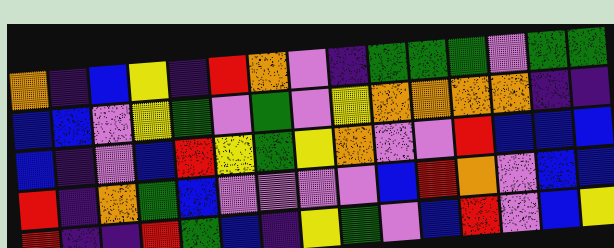[["orange", "indigo", "blue", "yellow", "indigo", "red", "orange", "violet", "indigo", "green", "green", "green", "violet", "green", "green"], ["blue", "blue", "violet", "yellow", "green", "violet", "green", "violet", "yellow", "orange", "orange", "orange", "orange", "indigo", "indigo"], ["blue", "indigo", "violet", "blue", "red", "yellow", "green", "yellow", "orange", "violet", "violet", "red", "blue", "blue", "blue"], ["red", "indigo", "orange", "green", "blue", "violet", "violet", "violet", "violet", "blue", "red", "orange", "violet", "blue", "blue"], ["red", "indigo", "indigo", "red", "green", "blue", "indigo", "yellow", "green", "violet", "blue", "red", "violet", "blue", "yellow"]]